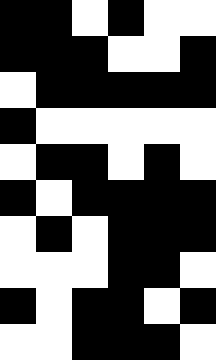[["black", "black", "white", "black", "white", "white"], ["black", "black", "black", "white", "white", "black"], ["white", "black", "black", "black", "black", "black"], ["black", "white", "white", "white", "white", "white"], ["white", "black", "black", "white", "black", "white"], ["black", "white", "black", "black", "black", "black"], ["white", "black", "white", "black", "black", "black"], ["white", "white", "white", "black", "black", "white"], ["black", "white", "black", "black", "white", "black"], ["white", "white", "black", "black", "black", "white"]]